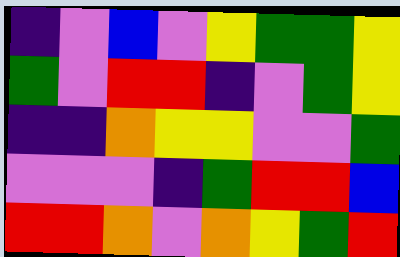[["indigo", "violet", "blue", "violet", "yellow", "green", "green", "yellow"], ["green", "violet", "red", "red", "indigo", "violet", "green", "yellow"], ["indigo", "indigo", "orange", "yellow", "yellow", "violet", "violet", "green"], ["violet", "violet", "violet", "indigo", "green", "red", "red", "blue"], ["red", "red", "orange", "violet", "orange", "yellow", "green", "red"]]